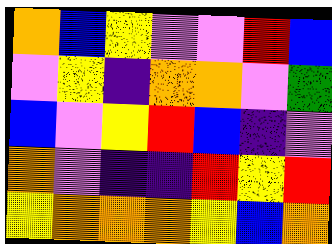[["orange", "blue", "yellow", "violet", "violet", "red", "blue"], ["violet", "yellow", "indigo", "orange", "orange", "violet", "green"], ["blue", "violet", "yellow", "red", "blue", "indigo", "violet"], ["orange", "violet", "indigo", "indigo", "red", "yellow", "red"], ["yellow", "orange", "orange", "orange", "yellow", "blue", "orange"]]